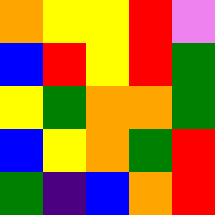[["orange", "yellow", "yellow", "red", "violet"], ["blue", "red", "yellow", "red", "green"], ["yellow", "green", "orange", "orange", "green"], ["blue", "yellow", "orange", "green", "red"], ["green", "indigo", "blue", "orange", "red"]]